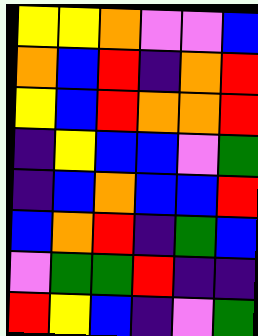[["yellow", "yellow", "orange", "violet", "violet", "blue"], ["orange", "blue", "red", "indigo", "orange", "red"], ["yellow", "blue", "red", "orange", "orange", "red"], ["indigo", "yellow", "blue", "blue", "violet", "green"], ["indigo", "blue", "orange", "blue", "blue", "red"], ["blue", "orange", "red", "indigo", "green", "blue"], ["violet", "green", "green", "red", "indigo", "indigo"], ["red", "yellow", "blue", "indigo", "violet", "green"]]